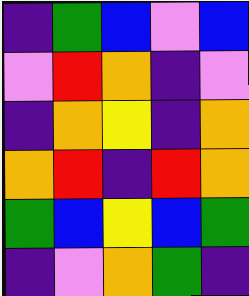[["indigo", "green", "blue", "violet", "blue"], ["violet", "red", "orange", "indigo", "violet"], ["indigo", "orange", "yellow", "indigo", "orange"], ["orange", "red", "indigo", "red", "orange"], ["green", "blue", "yellow", "blue", "green"], ["indigo", "violet", "orange", "green", "indigo"]]